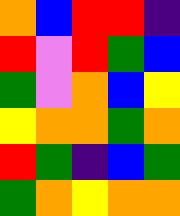[["orange", "blue", "red", "red", "indigo"], ["red", "violet", "red", "green", "blue"], ["green", "violet", "orange", "blue", "yellow"], ["yellow", "orange", "orange", "green", "orange"], ["red", "green", "indigo", "blue", "green"], ["green", "orange", "yellow", "orange", "orange"]]